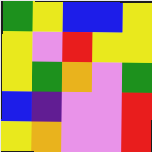[["green", "yellow", "blue", "blue", "yellow"], ["yellow", "violet", "red", "yellow", "yellow"], ["yellow", "green", "orange", "violet", "green"], ["blue", "indigo", "violet", "violet", "red"], ["yellow", "orange", "violet", "violet", "red"]]